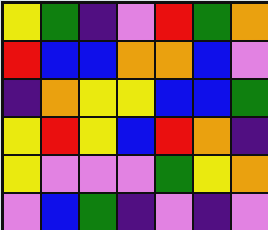[["yellow", "green", "indigo", "violet", "red", "green", "orange"], ["red", "blue", "blue", "orange", "orange", "blue", "violet"], ["indigo", "orange", "yellow", "yellow", "blue", "blue", "green"], ["yellow", "red", "yellow", "blue", "red", "orange", "indigo"], ["yellow", "violet", "violet", "violet", "green", "yellow", "orange"], ["violet", "blue", "green", "indigo", "violet", "indigo", "violet"]]